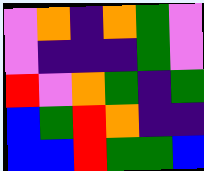[["violet", "orange", "indigo", "orange", "green", "violet"], ["violet", "indigo", "indigo", "indigo", "green", "violet"], ["red", "violet", "orange", "green", "indigo", "green"], ["blue", "green", "red", "orange", "indigo", "indigo"], ["blue", "blue", "red", "green", "green", "blue"]]